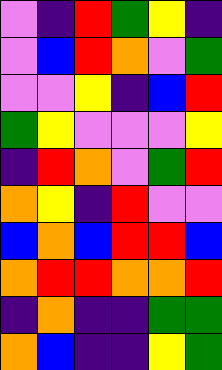[["violet", "indigo", "red", "green", "yellow", "indigo"], ["violet", "blue", "red", "orange", "violet", "green"], ["violet", "violet", "yellow", "indigo", "blue", "red"], ["green", "yellow", "violet", "violet", "violet", "yellow"], ["indigo", "red", "orange", "violet", "green", "red"], ["orange", "yellow", "indigo", "red", "violet", "violet"], ["blue", "orange", "blue", "red", "red", "blue"], ["orange", "red", "red", "orange", "orange", "red"], ["indigo", "orange", "indigo", "indigo", "green", "green"], ["orange", "blue", "indigo", "indigo", "yellow", "green"]]